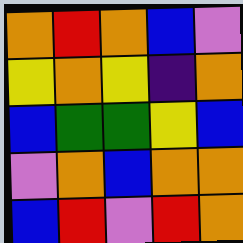[["orange", "red", "orange", "blue", "violet"], ["yellow", "orange", "yellow", "indigo", "orange"], ["blue", "green", "green", "yellow", "blue"], ["violet", "orange", "blue", "orange", "orange"], ["blue", "red", "violet", "red", "orange"]]